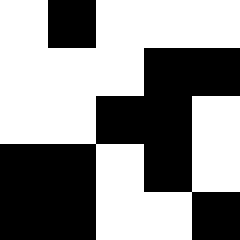[["white", "black", "white", "white", "white"], ["white", "white", "white", "black", "black"], ["white", "white", "black", "black", "white"], ["black", "black", "white", "black", "white"], ["black", "black", "white", "white", "black"]]